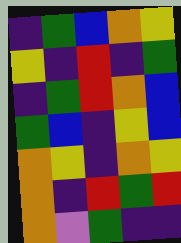[["indigo", "green", "blue", "orange", "yellow"], ["yellow", "indigo", "red", "indigo", "green"], ["indigo", "green", "red", "orange", "blue"], ["green", "blue", "indigo", "yellow", "blue"], ["orange", "yellow", "indigo", "orange", "yellow"], ["orange", "indigo", "red", "green", "red"], ["orange", "violet", "green", "indigo", "indigo"]]